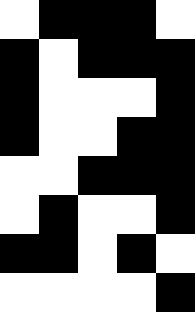[["white", "black", "black", "black", "white"], ["black", "white", "black", "black", "black"], ["black", "white", "white", "white", "black"], ["black", "white", "white", "black", "black"], ["white", "white", "black", "black", "black"], ["white", "black", "white", "white", "black"], ["black", "black", "white", "black", "white"], ["white", "white", "white", "white", "black"]]